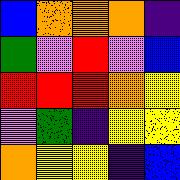[["blue", "orange", "orange", "orange", "indigo"], ["green", "violet", "red", "violet", "blue"], ["red", "red", "red", "orange", "yellow"], ["violet", "green", "indigo", "yellow", "yellow"], ["orange", "yellow", "yellow", "indigo", "blue"]]